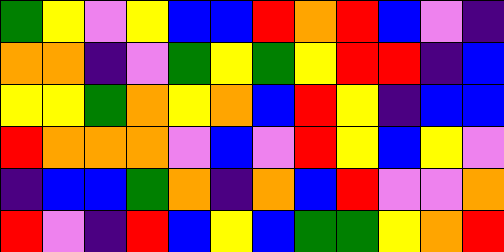[["green", "yellow", "violet", "yellow", "blue", "blue", "red", "orange", "red", "blue", "violet", "indigo"], ["orange", "orange", "indigo", "violet", "green", "yellow", "green", "yellow", "red", "red", "indigo", "blue"], ["yellow", "yellow", "green", "orange", "yellow", "orange", "blue", "red", "yellow", "indigo", "blue", "blue"], ["red", "orange", "orange", "orange", "violet", "blue", "violet", "red", "yellow", "blue", "yellow", "violet"], ["indigo", "blue", "blue", "green", "orange", "indigo", "orange", "blue", "red", "violet", "violet", "orange"], ["red", "violet", "indigo", "red", "blue", "yellow", "blue", "green", "green", "yellow", "orange", "red"]]